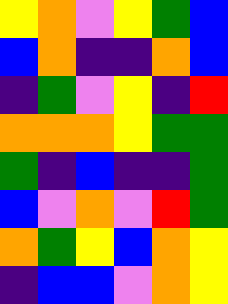[["yellow", "orange", "violet", "yellow", "green", "blue"], ["blue", "orange", "indigo", "indigo", "orange", "blue"], ["indigo", "green", "violet", "yellow", "indigo", "red"], ["orange", "orange", "orange", "yellow", "green", "green"], ["green", "indigo", "blue", "indigo", "indigo", "green"], ["blue", "violet", "orange", "violet", "red", "green"], ["orange", "green", "yellow", "blue", "orange", "yellow"], ["indigo", "blue", "blue", "violet", "orange", "yellow"]]